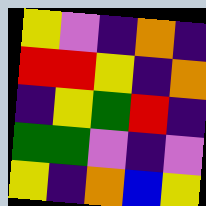[["yellow", "violet", "indigo", "orange", "indigo"], ["red", "red", "yellow", "indigo", "orange"], ["indigo", "yellow", "green", "red", "indigo"], ["green", "green", "violet", "indigo", "violet"], ["yellow", "indigo", "orange", "blue", "yellow"]]